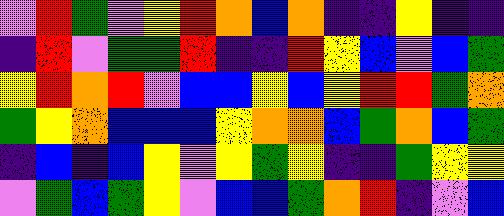[["violet", "red", "green", "violet", "yellow", "red", "orange", "blue", "orange", "indigo", "indigo", "yellow", "indigo", "indigo"], ["indigo", "red", "violet", "green", "green", "red", "indigo", "indigo", "red", "yellow", "blue", "violet", "blue", "green"], ["yellow", "red", "orange", "red", "violet", "blue", "blue", "yellow", "blue", "yellow", "red", "red", "green", "orange"], ["green", "yellow", "orange", "blue", "blue", "blue", "yellow", "orange", "orange", "blue", "green", "orange", "blue", "green"], ["indigo", "blue", "indigo", "blue", "yellow", "violet", "yellow", "green", "yellow", "indigo", "indigo", "green", "yellow", "yellow"], ["violet", "green", "blue", "green", "yellow", "violet", "blue", "blue", "green", "orange", "red", "indigo", "violet", "blue"]]